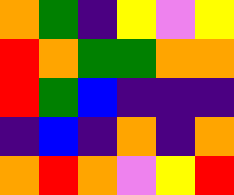[["orange", "green", "indigo", "yellow", "violet", "yellow"], ["red", "orange", "green", "green", "orange", "orange"], ["red", "green", "blue", "indigo", "indigo", "indigo"], ["indigo", "blue", "indigo", "orange", "indigo", "orange"], ["orange", "red", "orange", "violet", "yellow", "red"]]